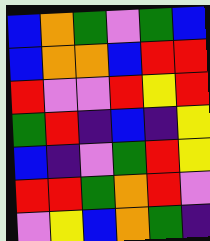[["blue", "orange", "green", "violet", "green", "blue"], ["blue", "orange", "orange", "blue", "red", "red"], ["red", "violet", "violet", "red", "yellow", "red"], ["green", "red", "indigo", "blue", "indigo", "yellow"], ["blue", "indigo", "violet", "green", "red", "yellow"], ["red", "red", "green", "orange", "red", "violet"], ["violet", "yellow", "blue", "orange", "green", "indigo"]]